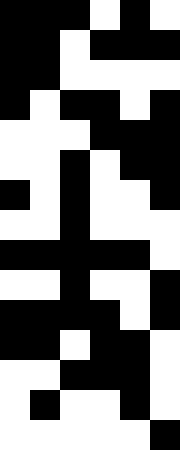[["black", "black", "black", "white", "black", "white"], ["black", "black", "white", "black", "black", "black"], ["black", "black", "white", "white", "white", "white"], ["black", "white", "black", "black", "white", "black"], ["white", "white", "white", "black", "black", "black"], ["white", "white", "black", "white", "black", "black"], ["black", "white", "black", "white", "white", "black"], ["white", "white", "black", "white", "white", "white"], ["black", "black", "black", "black", "black", "white"], ["white", "white", "black", "white", "white", "black"], ["black", "black", "black", "black", "white", "black"], ["black", "black", "white", "black", "black", "white"], ["white", "white", "black", "black", "black", "white"], ["white", "black", "white", "white", "black", "white"], ["white", "white", "white", "white", "white", "black"]]